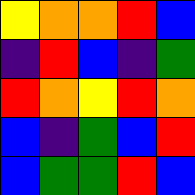[["yellow", "orange", "orange", "red", "blue"], ["indigo", "red", "blue", "indigo", "green"], ["red", "orange", "yellow", "red", "orange"], ["blue", "indigo", "green", "blue", "red"], ["blue", "green", "green", "red", "blue"]]